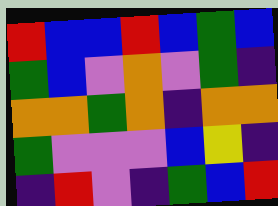[["red", "blue", "blue", "red", "blue", "green", "blue"], ["green", "blue", "violet", "orange", "violet", "green", "indigo"], ["orange", "orange", "green", "orange", "indigo", "orange", "orange"], ["green", "violet", "violet", "violet", "blue", "yellow", "indigo"], ["indigo", "red", "violet", "indigo", "green", "blue", "red"]]